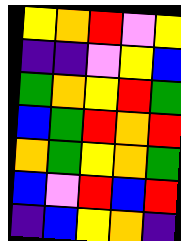[["yellow", "orange", "red", "violet", "yellow"], ["indigo", "indigo", "violet", "yellow", "blue"], ["green", "orange", "yellow", "red", "green"], ["blue", "green", "red", "orange", "red"], ["orange", "green", "yellow", "orange", "green"], ["blue", "violet", "red", "blue", "red"], ["indigo", "blue", "yellow", "orange", "indigo"]]